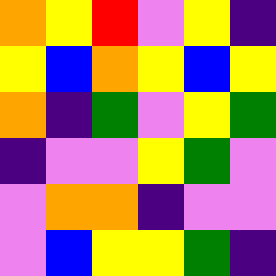[["orange", "yellow", "red", "violet", "yellow", "indigo"], ["yellow", "blue", "orange", "yellow", "blue", "yellow"], ["orange", "indigo", "green", "violet", "yellow", "green"], ["indigo", "violet", "violet", "yellow", "green", "violet"], ["violet", "orange", "orange", "indigo", "violet", "violet"], ["violet", "blue", "yellow", "yellow", "green", "indigo"]]